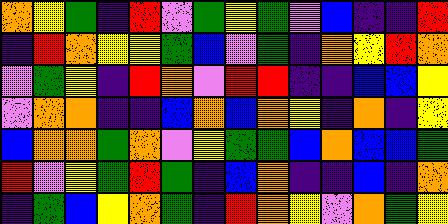[["orange", "yellow", "green", "indigo", "red", "violet", "green", "yellow", "green", "violet", "blue", "indigo", "indigo", "red"], ["indigo", "red", "orange", "yellow", "yellow", "green", "blue", "violet", "green", "indigo", "orange", "yellow", "red", "orange"], ["violet", "green", "yellow", "indigo", "red", "orange", "violet", "red", "red", "indigo", "indigo", "blue", "blue", "yellow"], ["violet", "orange", "orange", "indigo", "indigo", "blue", "orange", "blue", "orange", "yellow", "indigo", "orange", "indigo", "yellow"], ["blue", "orange", "orange", "green", "orange", "violet", "yellow", "green", "green", "blue", "orange", "blue", "blue", "green"], ["red", "violet", "yellow", "green", "red", "green", "indigo", "blue", "orange", "indigo", "indigo", "blue", "indigo", "orange"], ["indigo", "green", "blue", "yellow", "orange", "green", "indigo", "red", "orange", "yellow", "violet", "orange", "green", "yellow"]]